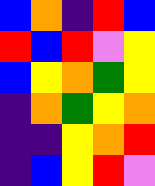[["blue", "orange", "indigo", "red", "blue"], ["red", "blue", "red", "violet", "yellow"], ["blue", "yellow", "orange", "green", "yellow"], ["indigo", "orange", "green", "yellow", "orange"], ["indigo", "indigo", "yellow", "orange", "red"], ["indigo", "blue", "yellow", "red", "violet"]]